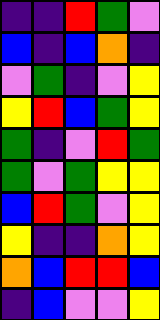[["indigo", "indigo", "red", "green", "violet"], ["blue", "indigo", "blue", "orange", "indigo"], ["violet", "green", "indigo", "violet", "yellow"], ["yellow", "red", "blue", "green", "yellow"], ["green", "indigo", "violet", "red", "green"], ["green", "violet", "green", "yellow", "yellow"], ["blue", "red", "green", "violet", "yellow"], ["yellow", "indigo", "indigo", "orange", "yellow"], ["orange", "blue", "red", "red", "blue"], ["indigo", "blue", "violet", "violet", "yellow"]]